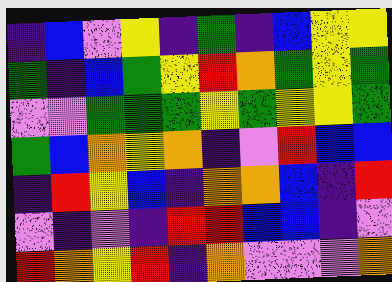[["indigo", "blue", "violet", "yellow", "indigo", "green", "indigo", "blue", "yellow", "yellow"], ["green", "indigo", "blue", "green", "yellow", "red", "orange", "green", "yellow", "green"], ["violet", "violet", "green", "green", "green", "yellow", "green", "yellow", "yellow", "green"], ["green", "blue", "orange", "yellow", "orange", "indigo", "violet", "red", "blue", "blue"], ["indigo", "red", "yellow", "blue", "indigo", "orange", "orange", "blue", "indigo", "red"], ["violet", "indigo", "violet", "indigo", "red", "red", "blue", "blue", "indigo", "violet"], ["red", "orange", "yellow", "red", "indigo", "orange", "violet", "violet", "violet", "orange"]]